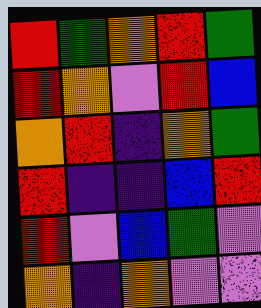[["red", "green", "orange", "red", "green"], ["red", "orange", "violet", "red", "blue"], ["orange", "red", "indigo", "orange", "green"], ["red", "indigo", "indigo", "blue", "red"], ["red", "violet", "blue", "green", "violet"], ["orange", "indigo", "orange", "violet", "violet"]]